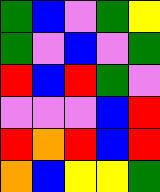[["green", "blue", "violet", "green", "yellow"], ["green", "violet", "blue", "violet", "green"], ["red", "blue", "red", "green", "violet"], ["violet", "violet", "violet", "blue", "red"], ["red", "orange", "red", "blue", "red"], ["orange", "blue", "yellow", "yellow", "green"]]